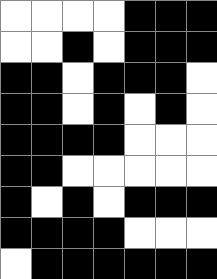[["white", "white", "white", "white", "black", "black", "black"], ["white", "white", "black", "white", "black", "black", "black"], ["black", "black", "white", "black", "black", "black", "white"], ["black", "black", "white", "black", "white", "black", "white"], ["black", "black", "black", "black", "white", "white", "white"], ["black", "black", "white", "white", "white", "white", "white"], ["black", "white", "black", "white", "black", "black", "black"], ["black", "black", "black", "black", "white", "white", "white"], ["white", "black", "black", "black", "black", "black", "black"]]